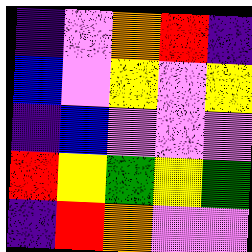[["indigo", "violet", "orange", "red", "indigo"], ["blue", "violet", "yellow", "violet", "yellow"], ["indigo", "blue", "violet", "violet", "violet"], ["red", "yellow", "green", "yellow", "green"], ["indigo", "red", "orange", "violet", "violet"]]